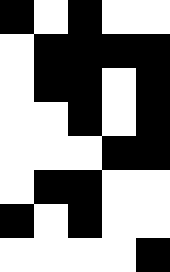[["black", "white", "black", "white", "white"], ["white", "black", "black", "black", "black"], ["white", "black", "black", "white", "black"], ["white", "white", "black", "white", "black"], ["white", "white", "white", "black", "black"], ["white", "black", "black", "white", "white"], ["black", "white", "black", "white", "white"], ["white", "white", "white", "white", "black"]]